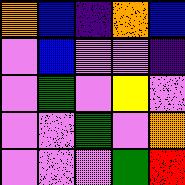[["orange", "blue", "indigo", "orange", "blue"], ["violet", "blue", "violet", "violet", "indigo"], ["violet", "green", "violet", "yellow", "violet"], ["violet", "violet", "green", "violet", "orange"], ["violet", "violet", "violet", "green", "red"]]